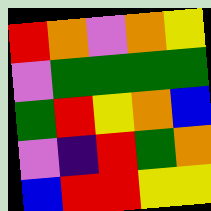[["red", "orange", "violet", "orange", "yellow"], ["violet", "green", "green", "green", "green"], ["green", "red", "yellow", "orange", "blue"], ["violet", "indigo", "red", "green", "orange"], ["blue", "red", "red", "yellow", "yellow"]]